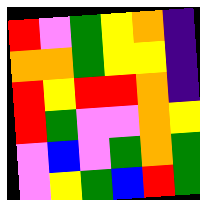[["red", "violet", "green", "yellow", "orange", "indigo"], ["orange", "orange", "green", "yellow", "yellow", "indigo"], ["red", "yellow", "red", "red", "orange", "indigo"], ["red", "green", "violet", "violet", "orange", "yellow"], ["violet", "blue", "violet", "green", "orange", "green"], ["violet", "yellow", "green", "blue", "red", "green"]]